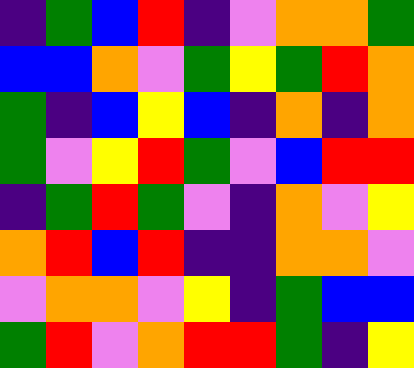[["indigo", "green", "blue", "red", "indigo", "violet", "orange", "orange", "green"], ["blue", "blue", "orange", "violet", "green", "yellow", "green", "red", "orange"], ["green", "indigo", "blue", "yellow", "blue", "indigo", "orange", "indigo", "orange"], ["green", "violet", "yellow", "red", "green", "violet", "blue", "red", "red"], ["indigo", "green", "red", "green", "violet", "indigo", "orange", "violet", "yellow"], ["orange", "red", "blue", "red", "indigo", "indigo", "orange", "orange", "violet"], ["violet", "orange", "orange", "violet", "yellow", "indigo", "green", "blue", "blue"], ["green", "red", "violet", "orange", "red", "red", "green", "indigo", "yellow"]]